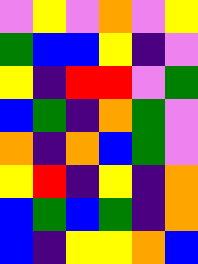[["violet", "yellow", "violet", "orange", "violet", "yellow"], ["green", "blue", "blue", "yellow", "indigo", "violet"], ["yellow", "indigo", "red", "red", "violet", "green"], ["blue", "green", "indigo", "orange", "green", "violet"], ["orange", "indigo", "orange", "blue", "green", "violet"], ["yellow", "red", "indigo", "yellow", "indigo", "orange"], ["blue", "green", "blue", "green", "indigo", "orange"], ["blue", "indigo", "yellow", "yellow", "orange", "blue"]]